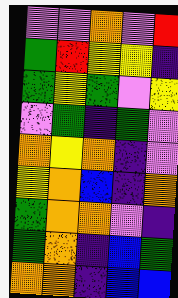[["violet", "violet", "orange", "violet", "red"], ["green", "red", "yellow", "yellow", "indigo"], ["green", "yellow", "green", "violet", "yellow"], ["violet", "green", "indigo", "green", "violet"], ["orange", "yellow", "orange", "indigo", "violet"], ["yellow", "orange", "blue", "indigo", "orange"], ["green", "orange", "orange", "violet", "indigo"], ["green", "orange", "indigo", "blue", "green"], ["orange", "orange", "indigo", "blue", "blue"]]